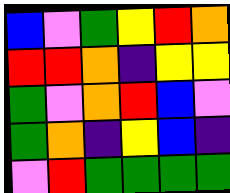[["blue", "violet", "green", "yellow", "red", "orange"], ["red", "red", "orange", "indigo", "yellow", "yellow"], ["green", "violet", "orange", "red", "blue", "violet"], ["green", "orange", "indigo", "yellow", "blue", "indigo"], ["violet", "red", "green", "green", "green", "green"]]